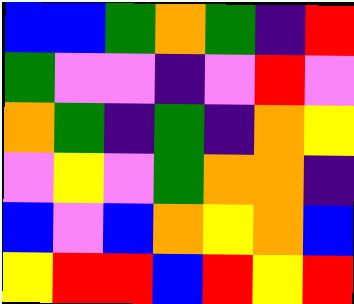[["blue", "blue", "green", "orange", "green", "indigo", "red"], ["green", "violet", "violet", "indigo", "violet", "red", "violet"], ["orange", "green", "indigo", "green", "indigo", "orange", "yellow"], ["violet", "yellow", "violet", "green", "orange", "orange", "indigo"], ["blue", "violet", "blue", "orange", "yellow", "orange", "blue"], ["yellow", "red", "red", "blue", "red", "yellow", "red"]]